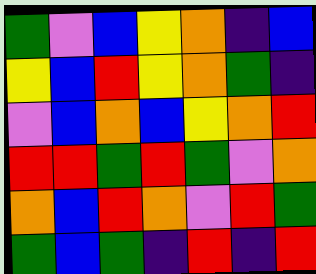[["green", "violet", "blue", "yellow", "orange", "indigo", "blue"], ["yellow", "blue", "red", "yellow", "orange", "green", "indigo"], ["violet", "blue", "orange", "blue", "yellow", "orange", "red"], ["red", "red", "green", "red", "green", "violet", "orange"], ["orange", "blue", "red", "orange", "violet", "red", "green"], ["green", "blue", "green", "indigo", "red", "indigo", "red"]]